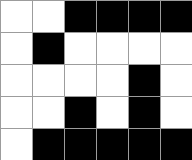[["white", "white", "black", "black", "black", "black"], ["white", "black", "white", "white", "white", "white"], ["white", "white", "white", "white", "black", "white"], ["white", "white", "black", "white", "black", "white"], ["white", "black", "black", "black", "black", "black"]]